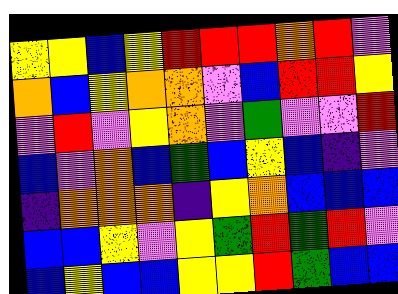[["yellow", "yellow", "blue", "yellow", "red", "red", "red", "orange", "red", "violet"], ["orange", "blue", "yellow", "orange", "orange", "violet", "blue", "red", "red", "yellow"], ["violet", "red", "violet", "yellow", "orange", "violet", "green", "violet", "violet", "red"], ["blue", "violet", "orange", "blue", "green", "blue", "yellow", "blue", "indigo", "violet"], ["indigo", "orange", "orange", "orange", "indigo", "yellow", "orange", "blue", "blue", "blue"], ["blue", "blue", "yellow", "violet", "yellow", "green", "red", "green", "red", "violet"], ["blue", "yellow", "blue", "blue", "yellow", "yellow", "red", "green", "blue", "blue"]]